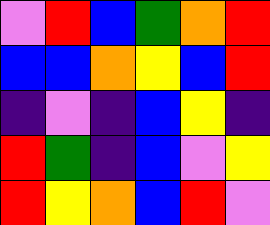[["violet", "red", "blue", "green", "orange", "red"], ["blue", "blue", "orange", "yellow", "blue", "red"], ["indigo", "violet", "indigo", "blue", "yellow", "indigo"], ["red", "green", "indigo", "blue", "violet", "yellow"], ["red", "yellow", "orange", "blue", "red", "violet"]]